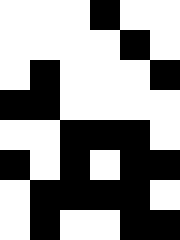[["white", "white", "white", "black", "white", "white"], ["white", "white", "white", "white", "black", "white"], ["white", "black", "white", "white", "white", "black"], ["black", "black", "white", "white", "white", "white"], ["white", "white", "black", "black", "black", "white"], ["black", "white", "black", "white", "black", "black"], ["white", "black", "black", "black", "black", "white"], ["white", "black", "white", "white", "black", "black"]]